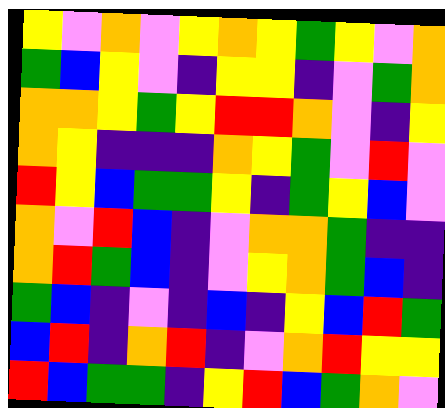[["yellow", "violet", "orange", "violet", "yellow", "orange", "yellow", "green", "yellow", "violet", "orange"], ["green", "blue", "yellow", "violet", "indigo", "yellow", "yellow", "indigo", "violet", "green", "orange"], ["orange", "orange", "yellow", "green", "yellow", "red", "red", "orange", "violet", "indigo", "yellow"], ["orange", "yellow", "indigo", "indigo", "indigo", "orange", "yellow", "green", "violet", "red", "violet"], ["red", "yellow", "blue", "green", "green", "yellow", "indigo", "green", "yellow", "blue", "violet"], ["orange", "violet", "red", "blue", "indigo", "violet", "orange", "orange", "green", "indigo", "indigo"], ["orange", "red", "green", "blue", "indigo", "violet", "yellow", "orange", "green", "blue", "indigo"], ["green", "blue", "indigo", "violet", "indigo", "blue", "indigo", "yellow", "blue", "red", "green"], ["blue", "red", "indigo", "orange", "red", "indigo", "violet", "orange", "red", "yellow", "yellow"], ["red", "blue", "green", "green", "indigo", "yellow", "red", "blue", "green", "orange", "violet"]]